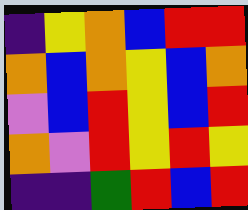[["indigo", "yellow", "orange", "blue", "red", "red"], ["orange", "blue", "orange", "yellow", "blue", "orange"], ["violet", "blue", "red", "yellow", "blue", "red"], ["orange", "violet", "red", "yellow", "red", "yellow"], ["indigo", "indigo", "green", "red", "blue", "red"]]